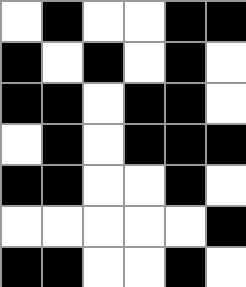[["white", "black", "white", "white", "black", "black"], ["black", "white", "black", "white", "black", "white"], ["black", "black", "white", "black", "black", "white"], ["white", "black", "white", "black", "black", "black"], ["black", "black", "white", "white", "black", "white"], ["white", "white", "white", "white", "white", "black"], ["black", "black", "white", "white", "black", "white"]]